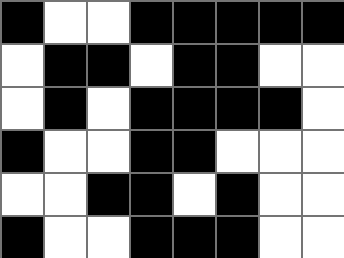[["black", "white", "white", "black", "black", "black", "black", "black"], ["white", "black", "black", "white", "black", "black", "white", "white"], ["white", "black", "white", "black", "black", "black", "black", "white"], ["black", "white", "white", "black", "black", "white", "white", "white"], ["white", "white", "black", "black", "white", "black", "white", "white"], ["black", "white", "white", "black", "black", "black", "white", "white"]]